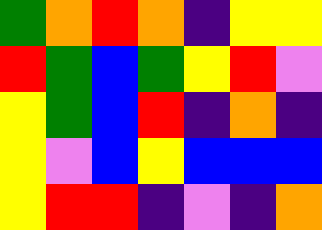[["green", "orange", "red", "orange", "indigo", "yellow", "yellow"], ["red", "green", "blue", "green", "yellow", "red", "violet"], ["yellow", "green", "blue", "red", "indigo", "orange", "indigo"], ["yellow", "violet", "blue", "yellow", "blue", "blue", "blue"], ["yellow", "red", "red", "indigo", "violet", "indigo", "orange"]]